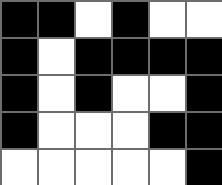[["black", "black", "white", "black", "white", "white"], ["black", "white", "black", "black", "black", "black"], ["black", "white", "black", "white", "white", "black"], ["black", "white", "white", "white", "black", "black"], ["white", "white", "white", "white", "white", "black"]]